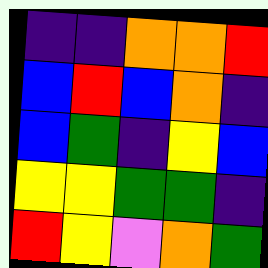[["indigo", "indigo", "orange", "orange", "red"], ["blue", "red", "blue", "orange", "indigo"], ["blue", "green", "indigo", "yellow", "blue"], ["yellow", "yellow", "green", "green", "indigo"], ["red", "yellow", "violet", "orange", "green"]]